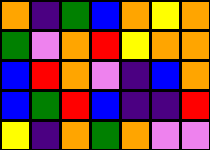[["orange", "indigo", "green", "blue", "orange", "yellow", "orange"], ["green", "violet", "orange", "red", "yellow", "orange", "orange"], ["blue", "red", "orange", "violet", "indigo", "blue", "orange"], ["blue", "green", "red", "blue", "indigo", "indigo", "red"], ["yellow", "indigo", "orange", "green", "orange", "violet", "violet"]]